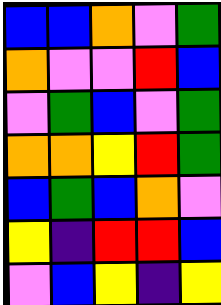[["blue", "blue", "orange", "violet", "green"], ["orange", "violet", "violet", "red", "blue"], ["violet", "green", "blue", "violet", "green"], ["orange", "orange", "yellow", "red", "green"], ["blue", "green", "blue", "orange", "violet"], ["yellow", "indigo", "red", "red", "blue"], ["violet", "blue", "yellow", "indigo", "yellow"]]